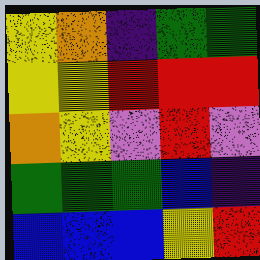[["yellow", "orange", "indigo", "green", "green"], ["yellow", "yellow", "red", "red", "red"], ["orange", "yellow", "violet", "red", "violet"], ["green", "green", "green", "blue", "indigo"], ["blue", "blue", "blue", "yellow", "red"]]